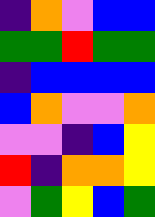[["indigo", "orange", "violet", "blue", "blue"], ["green", "green", "red", "green", "green"], ["indigo", "blue", "blue", "blue", "blue"], ["blue", "orange", "violet", "violet", "orange"], ["violet", "violet", "indigo", "blue", "yellow"], ["red", "indigo", "orange", "orange", "yellow"], ["violet", "green", "yellow", "blue", "green"]]